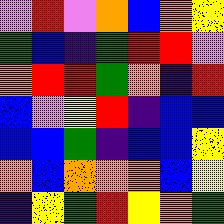[["violet", "red", "violet", "orange", "blue", "orange", "yellow"], ["green", "blue", "indigo", "green", "red", "red", "violet"], ["orange", "red", "red", "green", "orange", "indigo", "red"], ["blue", "violet", "yellow", "red", "indigo", "blue", "blue"], ["blue", "blue", "green", "indigo", "blue", "blue", "yellow"], ["orange", "blue", "orange", "orange", "orange", "blue", "yellow"], ["indigo", "yellow", "green", "red", "yellow", "orange", "green"]]